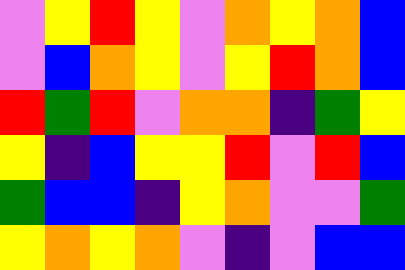[["violet", "yellow", "red", "yellow", "violet", "orange", "yellow", "orange", "blue"], ["violet", "blue", "orange", "yellow", "violet", "yellow", "red", "orange", "blue"], ["red", "green", "red", "violet", "orange", "orange", "indigo", "green", "yellow"], ["yellow", "indigo", "blue", "yellow", "yellow", "red", "violet", "red", "blue"], ["green", "blue", "blue", "indigo", "yellow", "orange", "violet", "violet", "green"], ["yellow", "orange", "yellow", "orange", "violet", "indigo", "violet", "blue", "blue"]]